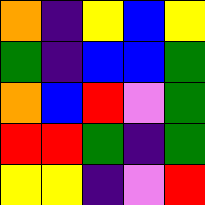[["orange", "indigo", "yellow", "blue", "yellow"], ["green", "indigo", "blue", "blue", "green"], ["orange", "blue", "red", "violet", "green"], ["red", "red", "green", "indigo", "green"], ["yellow", "yellow", "indigo", "violet", "red"]]